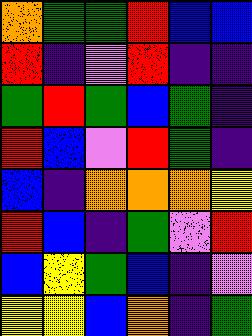[["orange", "green", "green", "red", "blue", "blue"], ["red", "indigo", "violet", "red", "indigo", "indigo"], ["green", "red", "green", "blue", "green", "indigo"], ["red", "blue", "violet", "red", "green", "indigo"], ["blue", "indigo", "orange", "orange", "orange", "yellow"], ["red", "blue", "indigo", "green", "violet", "red"], ["blue", "yellow", "green", "blue", "indigo", "violet"], ["yellow", "yellow", "blue", "orange", "indigo", "green"]]